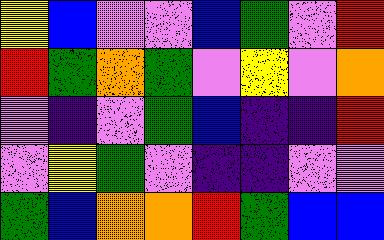[["yellow", "blue", "violet", "violet", "blue", "green", "violet", "red"], ["red", "green", "orange", "green", "violet", "yellow", "violet", "orange"], ["violet", "indigo", "violet", "green", "blue", "indigo", "indigo", "red"], ["violet", "yellow", "green", "violet", "indigo", "indigo", "violet", "violet"], ["green", "blue", "orange", "orange", "red", "green", "blue", "blue"]]